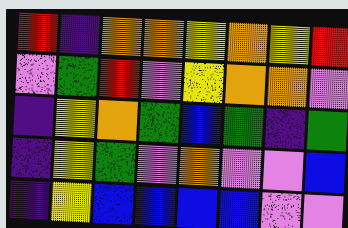[["red", "indigo", "orange", "orange", "yellow", "orange", "yellow", "red"], ["violet", "green", "red", "violet", "yellow", "orange", "orange", "violet"], ["indigo", "yellow", "orange", "green", "blue", "green", "indigo", "green"], ["indigo", "yellow", "green", "violet", "orange", "violet", "violet", "blue"], ["indigo", "yellow", "blue", "blue", "blue", "blue", "violet", "violet"]]